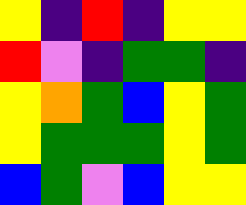[["yellow", "indigo", "red", "indigo", "yellow", "yellow"], ["red", "violet", "indigo", "green", "green", "indigo"], ["yellow", "orange", "green", "blue", "yellow", "green"], ["yellow", "green", "green", "green", "yellow", "green"], ["blue", "green", "violet", "blue", "yellow", "yellow"]]